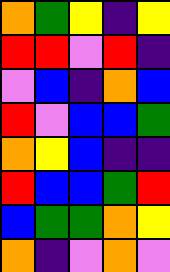[["orange", "green", "yellow", "indigo", "yellow"], ["red", "red", "violet", "red", "indigo"], ["violet", "blue", "indigo", "orange", "blue"], ["red", "violet", "blue", "blue", "green"], ["orange", "yellow", "blue", "indigo", "indigo"], ["red", "blue", "blue", "green", "red"], ["blue", "green", "green", "orange", "yellow"], ["orange", "indigo", "violet", "orange", "violet"]]